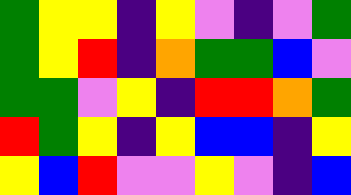[["green", "yellow", "yellow", "indigo", "yellow", "violet", "indigo", "violet", "green"], ["green", "yellow", "red", "indigo", "orange", "green", "green", "blue", "violet"], ["green", "green", "violet", "yellow", "indigo", "red", "red", "orange", "green"], ["red", "green", "yellow", "indigo", "yellow", "blue", "blue", "indigo", "yellow"], ["yellow", "blue", "red", "violet", "violet", "yellow", "violet", "indigo", "blue"]]